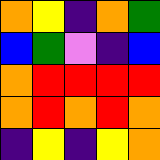[["orange", "yellow", "indigo", "orange", "green"], ["blue", "green", "violet", "indigo", "blue"], ["orange", "red", "red", "red", "red"], ["orange", "red", "orange", "red", "orange"], ["indigo", "yellow", "indigo", "yellow", "orange"]]